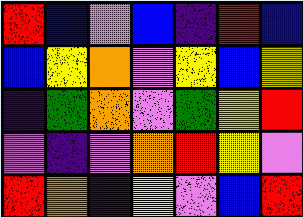[["red", "blue", "violet", "blue", "indigo", "red", "blue"], ["blue", "yellow", "orange", "violet", "yellow", "blue", "yellow"], ["indigo", "green", "orange", "violet", "green", "yellow", "red"], ["violet", "indigo", "violet", "orange", "red", "yellow", "violet"], ["red", "orange", "indigo", "yellow", "violet", "blue", "red"]]